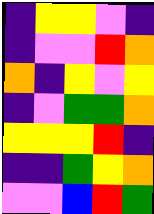[["indigo", "yellow", "yellow", "violet", "indigo"], ["indigo", "violet", "violet", "red", "orange"], ["orange", "indigo", "yellow", "violet", "yellow"], ["indigo", "violet", "green", "green", "orange"], ["yellow", "yellow", "yellow", "red", "indigo"], ["indigo", "indigo", "green", "yellow", "orange"], ["violet", "violet", "blue", "red", "green"]]